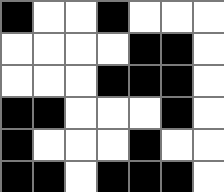[["black", "white", "white", "black", "white", "white", "white"], ["white", "white", "white", "white", "black", "black", "white"], ["white", "white", "white", "black", "black", "black", "white"], ["black", "black", "white", "white", "white", "black", "white"], ["black", "white", "white", "white", "black", "white", "white"], ["black", "black", "white", "black", "black", "black", "white"]]